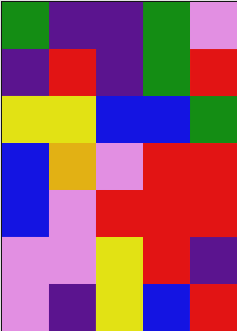[["green", "indigo", "indigo", "green", "violet"], ["indigo", "red", "indigo", "green", "red"], ["yellow", "yellow", "blue", "blue", "green"], ["blue", "orange", "violet", "red", "red"], ["blue", "violet", "red", "red", "red"], ["violet", "violet", "yellow", "red", "indigo"], ["violet", "indigo", "yellow", "blue", "red"]]